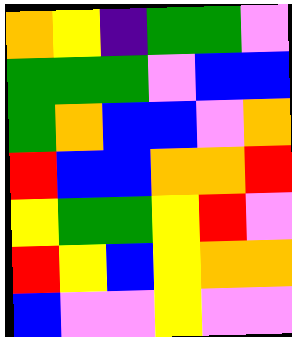[["orange", "yellow", "indigo", "green", "green", "violet"], ["green", "green", "green", "violet", "blue", "blue"], ["green", "orange", "blue", "blue", "violet", "orange"], ["red", "blue", "blue", "orange", "orange", "red"], ["yellow", "green", "green", "yellow", "red", "violet"], ["red", "yellow", "blue", "yellow", "orange", "orange"], ["blue", "violet", "violet", "yellow", "violet", "violet"]]